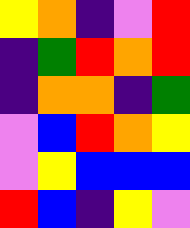[["yellow", "orange", "indigo", "violet", "red"], ["indigo", "green", "red", "orange", "red"], ["indigo", "orange", "orange", "indigo", "green"], ["violet", "blue", "red", "orange", "yellow"], ["violet", "yellow", "blue", "blue", "blue"], ["red", "blue", "indigo", "yellow", "violet"]]